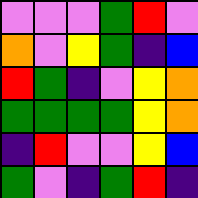[["violet", "violet", "violet", "green", "red", "violet"], ["orange", "violet", "yellow", "green", "indigo", "blue"], ["red", "green", "indigo", "violet", "yellow", "orange"], ["green", "green", "green", "green", "yellow", "orange"], ["indigo", "red", "violet", "violet", "yellow", "blue"], ["green", "violet", "indigo", "green", "red", "indigo"]]